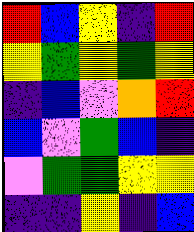[["red", "blue", "yellow", "indigo", "red"], ["yellow", "green", "yellow", "green", "yellow"], ["indigo", "blue", "violet", "orange", "red"], ["blue", "violet", "green", "blue", "indigo"], ["violet", "green", "green", "yellow", "yellow"], ["indigo", "indigo", "yellow", "indigo", "blue"]]